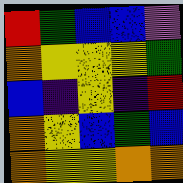[["red", "green", "blue", "blue", "violet"], ["orange", "yellow", "yellow", "yellow", "green"], ["blue", "indigo", "yellow", "indigo", "red"], ["orange", "yellow", "blue", "green", "blue"], ["orange", "yellow", "yellow", "orange", "orange"]]